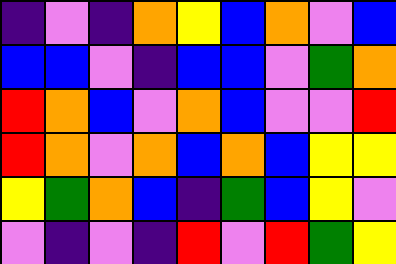[["indigo", "violet", "indigo", "orange", "yellow", "blue", "orange", "violet", "blue"], ["blue", "blue", "violet", "indigo", "blue", "blue", "violet", "green", "orange"], ["red", "orange", "blue", "violet", "orange", "blue", "violet", "violet", "red"], ["red", "orange", "violet", "orange", "blue", "orange", "blue", "yellow", "yellow"], ["yellow", "green", "orange", "blue", "indigo", "green", "blue", "yellow", "violet"], ["violet", "indigo", "violet", "indigo", "red", "violet", "red", "green", "yellow"]]